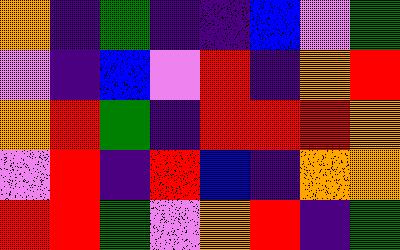[["orange", "indigo", "green", "indigo", "indigo", "blue", "violet", "green"], ["violet", "indigo", "blue", "violet", "red", "indigo", "orange", "red"], ["orange", "red", "green", "indigo", "red", "red", "red", "orange"], ["violet", "red", "indigo", "red", "blue", "indigo", "orange", "orange"], ["red", "red", "green", "violet", "orange", "red", "indigo", "green"]]